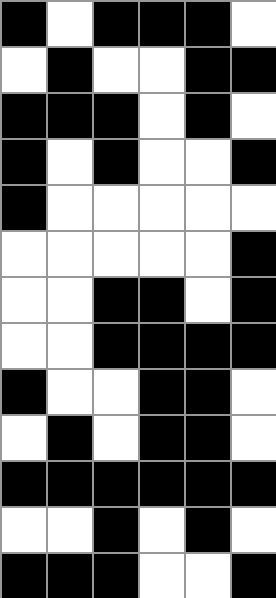[["black", "white", "black", "black", "black", "white"], ["white", "black", "white", "white", "black", "black"], ["black", "black", "black", "white", "black", "white"], ["black", "white", "black", "white", "white", "black"], ["black", "white", "white", "white", "white", "white"], ["white", "white", "white", "white", "white", "black"], ["white", "white", "black", "black", "white", "black"], ["white", "white", "black", "black", "black", "black"], ["black", "white", "white", "black", "black", "white"], ["white", "black", "white", "black", "black", "white"], ["black", "black", "black", "black", "black", "black"], ["white", "white", "black", "white", "black", "white"], ["black", "black", "black", "white", "white", "black"]]